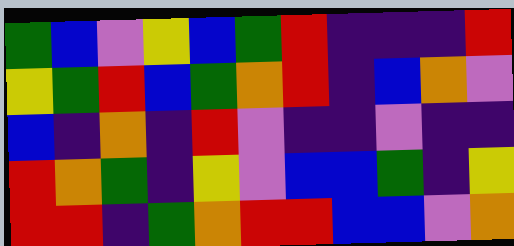[["green", "blue", "violet", "yellow", "blue", "green", "red", "indigo", "indigo", "indigo", "red"], ["yellow", "green", "red", "blue", "green", "orange", "red", "indigo", "blue", "orange", "violet"], ["blue", "indigo", "orange", "indigo", "red", "violet", "indigo", "indigo", "violet", "indigo", "indigo"], ["red", "orange", "green", "indigo", "yellow", "violet", "blue", "blue", "green", "indigo", "yellow"], ["red", "red", "indigo", "green", "orange", "red", "red", "blue", "blue", "violet", "orange"]]